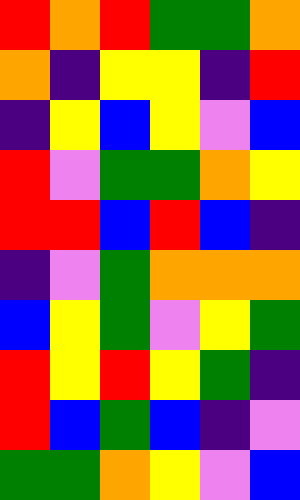[["red", "orange", "red", "green", "green", "orange"], ["orange", "indigo", "yellow", "yellow", "indigo", "red"], ["indigo", "yellow", "blue", "yellow", "violet", "blue"], ["red", "violet", "green", "green", "orange", "yellow"], ["red", "red", "blue", "red", "blue", "indigo"], ["indigo", "violet", "green", "orange", "orange", "orange"], ["blue", "yellow", "green", "violet", "yellow", "green"], ["red", "yellow", "red", "yellow", "green", "indigo"], ["red", "blue", "green", "blue", "indigo", "violet"], ["green", "green", "orange", "yellow", "violet", "blue"]]